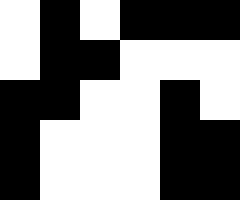[["white", "black", "white", "black", "black", "black"], ["white", "black", "black", "white", "white", "white"], ["black", "black", "white", "white", "black", "white"], ["black", "white", "white", "white", "black", "black"], ["black", "white", "white", "white", "black", "black"]]